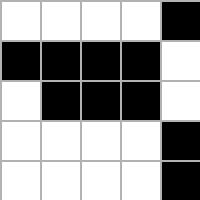[["white", "white", "white", "white", "black"], ["black", "black", "black", "black", "white"], ["white", "black", "black", "black", "white"], ["white", "white", "white", "white", "black"], ["white", "white", "white", "white", "black"]]